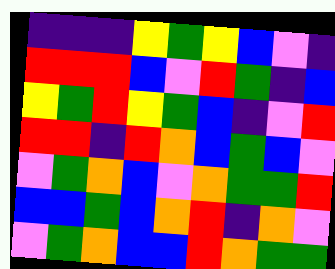[["indigo", "indigo", "indigo", "yellow", "green", "yellow", "blue", "violet", "indigo"], ["red", "red", "red", "blue", "violet", "red", "green", "indigo", "blue"], ["yellow", "green", "red", "yellow", "green", "blue", "indigo", "violet", "red"], ["red", "red", "indigo", "red", "orange", "blue", "green", "blue", "violet"], ["violet", "green", "orange", "blue", "violet", "orange", "green", "green", "red"], ["blue", "blue", "green", "blue", "orange", "red", "indigo", "orange", "violet"], ["violet", "green", "orange", "blue", "blue", "red", "orange", "green", "green"]]